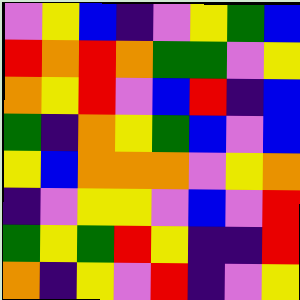[["violet", "yellow", "blue", "indigo", "violet", "yellow", "green", "blue"], ["red", "orange", "red", "orange", "green", "green", "violet", "yellow"], ["orange", "yellow", "red", "violet", "blue", "red", "indigo", "blue"], ["green", "indigo", "orange", "yellow", "green", "blue", "violet", "blue"], ["yellow", "blue", "orange", "orange", "orange", "violet", "yellow", "orange"], ["indigo", "violet", "yellow", "yellow", "violet", "blue", "violet", "red"], ["green", "yellow", "green", "red", "yellow", "indigo", "indigo", "red"], ["orange", "indigo", "yellow", "violet", "red", "indigo", "violet", "yellow"]]